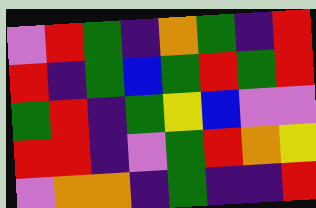[["violet", "red", "green", "indigo", "orange", "green", "indigo", "red"], ["red", "indigo", "green", "blue", "green", "red", "green", "red"], ["green", "red", "indigo", "green", "yellow", "blue", "violet", "violet"], ["red", "red", "indigo", "violet", "green", "red", "orange", "yellow"], ["violet", "orange", "orange", "indigo", "green", "indigo", "indigo", "red"]]